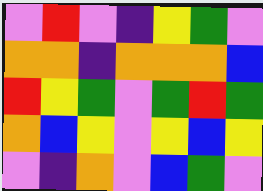[["violet", "red", "violet", "indigo", "yellow", "green", "violet"], ["orange", "orange", "indigo", "orange", "orange", "orange", "blue"], ["red", "yellow", "green", "violet", "green", "red", "green"], ["orange", "blue", "yellow", "violet", "yellow", "blue", "yellow"], ["violet", "indigo", "orange", "violet", "blue", "green", "violet"]]